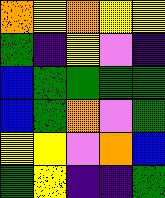[["orange", "yellow", "orange", "yellow", "yellow"], ["green", "indigo", "yellow", "violet", "indigo"], ["blue", "green", "green", "green", "green"], ["blue", "green", "orange", "violet", "green"], ["yellow", "yellow", "violet", "orange", "blue"], ["green", "yellow", "indigo", "indigo", "green"]]